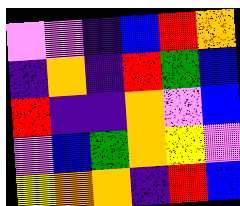[["violet", "violet", "indigo", "blue", "red", "orange"], ["indigo", "orange", "indigo", "red", "green", "blue"], ["red", "indigo", "indigo", "orange", "violet", "blue"], ["violet", "blue", "green", "orange", "yellow", "violet"], ["yellow", "orange", "orange", "indigo", "red", "blue"]]